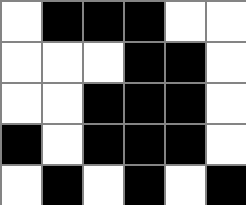[["white", "black", "black", "black", "white", "white"], ["white", "white", "white", "black", "black", "white"], ["white", "white", "black", "black", "black", "white"], ["black", "white", "black", "black", "black", "white"], ["white", "black", "white", "black", "white", "black"]]